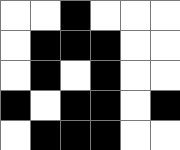[["white", "white", "black", "white", "white", "white"], ["white", "black", "black", "black", "white", "white"], ["white", "black", "white", "black", "white", "white"], ["black", "white", "black", "black", "white", "black"], ["white", "black", "black", "black", "white", "white"]]